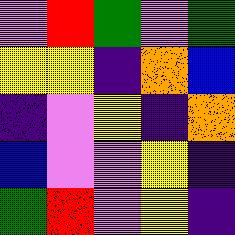[["violet", "red", "green", "violet", "green"], ["yellow", "yellow", "indigo", "orange", "blue"], ["indigo", "violet", "yellow", "indigo", "orange"], ["blue", "violet", "violet", "yellow", "indigo"], ["green", "red", "violet", "yellow", "indigo"]]